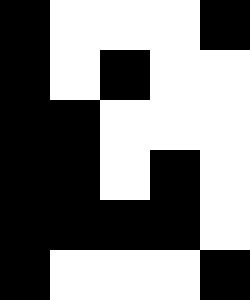[["black", "white", "white", "white", "black"], ["black", "white", "black", "white", "white"], ["black", "black", "white", "white", "white"], ["black", "black", "white", "black", "white"], ["black", "black", "black", "black", "white"], ["black", "white", "white", "white", "black"]]